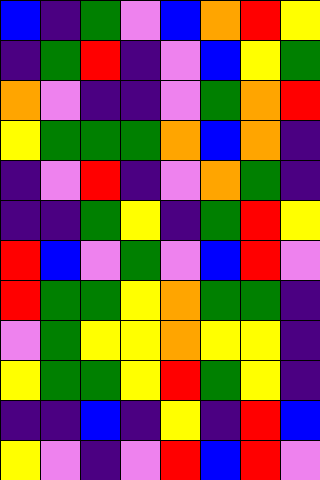[["blue", "indigo", "green", "violet", "blue", "orange", "red", "yellow"], ["indigo", "green", "red", "indigo", "violet", "blue", "yellow", "green"], ["orange", "violet", "indigo", "indigo", "violet", "green", "orange", "red"], ["yellow", "green", "green", "green", "orange", "blue", "orange", "indigo"], ["indigo", "violet", "red", "indigo", "violet", "orange", "green", "indigo"], ["indigo", "indigo", "green", "yellow", "indigo", "green", "red", "yellow"], ["red", "blue", "violet", "green", "violet", "blue", "red", "violet"], ["red", "green", "green", "yellow", "orange", "green", "green", "indigo"], ["violet", "green", "yellow", "yellow", "orange", "yellow", "yellow", "indigo"], ["yellow", "green", "green", "yellow", "red", "green", "yellow", "indigo"], ["indigo", "indigo", "blue", "indigo", "yellow", "indigo", "red", "blue"], ["yellow", "violet", "indigo", "violet", "red", "blue", "red", "violet"]]